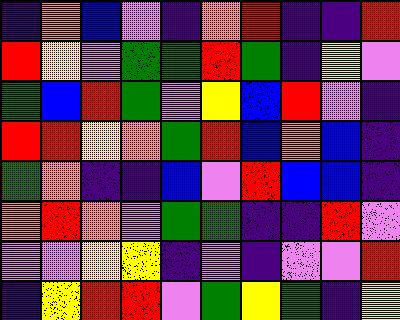[["indigo", "orange", "blue", "violet", "indigo", "orange", "red", "indigo", "indigo", "red"], ["red", "yellow", "violet", "green", "green", "red", "green", "indigo", "yellow", "violet"], ["green", "blue", "red", "green", "violet", "yellow", "blue", "red", "violet", "indigo"], ["red", "red", "yellow", "orange", "green", "red", "blue", "orange", "blue", "indigo"], ["green", "orange", "indigo", "indigo", "blue", "violet", "red", "blue", "blue", "indigo"], ["orange", "red", "orange", "violet", "green", "green", "indigo", "indigo", "red", "violet"], ["violet", "violet", "yellow", "yellow", "indigo", "violet", "indigo", "violet", "violet", "red"], ["indigo", "yellow", "red", "red", "violet", "green", "yellow", "green", "indigo", "yellow"]]